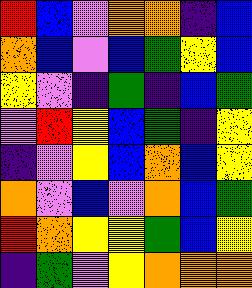[["red", "blue", "violet", "orange", "orange", "indigo", "blue"], ["orange", "blue", "violet", "blue", "green", "yellow", "blue"], ["yellow", "violet", "indigo", "green", "indigo", "blue", "green"], ["violet", "red", "yellow", "blue", "green", "indigo", "yellow"], ["indigo", "violet", "yellow", "blue", "orange", "blue", "yellow"], ["orange", "violet", "blue", "violet", "orange", "blue", "green"], ["red", "orange", "yellow", "yellow", "green", "blue", "yellow"], ["indigo", "green", "violet", "yellow", "orange", "orange", "orange"]]